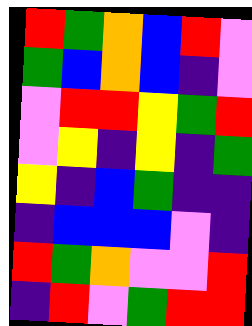[["red", "green", "orange", "blue", "red", "violet"], ["green", "blue", "orange", "blue", "indigo", "violet"], ["violet", "red", "red", "yellow", "green", "red"], ["violet", "yellow", "indigo", "yellow", "indigo", "green"], ["yellow", "indigo", "blue", "green", "indigo", "indigo"], ["indigo", "blue", "blue", "blue", "violet", "indigo"], ["red", "green", "orange", "violet", "violet", "red"], ["indigo", "red", "violet", "green", "red", "red"]]